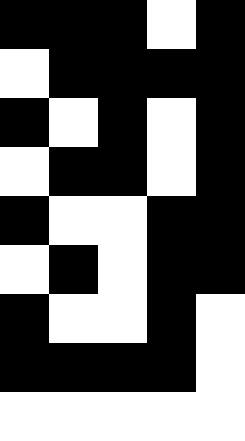[["black", "black", "black", "white", "black"], ["white", "black", "black", "black", "black"], ["black", "white", "black", "white", "black"], ["white", "black", "black", "white", "black"], ["black", "white", "white", "black", "black"], ["white", "black", "white", "black", "black"], ["black", "white", "white", "black", "white"], ["black", "black", "black", "black", "white"], ["white", "white", "white", "white", "white"]]